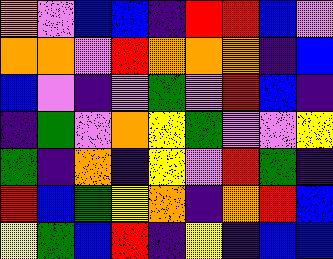[["orange", "violet", "blue", "blue", "indigo", "red", "red", "blue", "violet"], ["orange", "orange", "violet", "red", "orange", "orange", "orange", "indigo", "blue"], ["blue", "violet", "indigo", "violet", "green", "violet", "red", "blue", "indigo"], ["indigo", "green", "violet", "orange", "yellow", "green", "violet", "violet", "yellow"], ["green", "indigo", "orange", "indigo", "yellow", "violet", "red", "green", "indigo"], ["red", "blue", "green", "yellow", "orange", "indigo", "orange", "red", "blue"], ["yellow", "green", "blue", "red", "indigo", "yellow", "indigo", "blue", "blue"]]